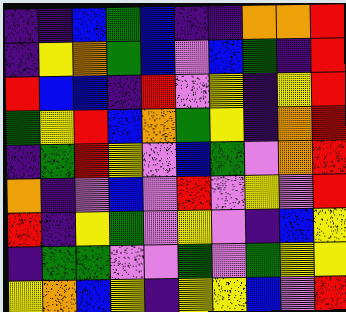[["indigo", "indigo", "blue", "green", "blue", "indigo", "indigo", "orange", "orange", "red"], ["indigo", "yellow", "orange", "green", "blue", "violet", "blue", "green", "indigo", "red"], ["red", "blue", "blue", "indigo", "red", "violet", "yellow", "indigo", "yellow", "red"], ["green", "yellow", "red", "blue", "orange", "green", "yellow", "indigo", "orange", "red"], ["indigo", "green", "red", "yellow", "violet", "blue", "green", "violet", "orange", "red"], ["orange", "indigo", "violet", "blue", "violet", "red", "violet", "yellow", "violet", "red"], ["red", "indigo", "yellow", "green", "violet", "yellow", "violet", "indigo", "blue", "yellow"], ["indigo", "green", "green", "violet", "violet", "green", "violet", "green", "yellow", "yellow"], ["yellow", "orange", "blue", "yellow", "indigo", "yellow", "yellow", "blue", "violet", "red"]]